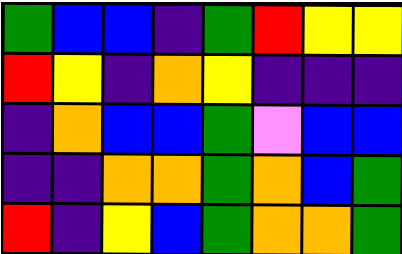[["green", "blue", "blue", "indigo", "green", "red", "yellow", "yellow"], ["red", "yellow", "indigo", "orange", "yellow", "indigo", "indigo", "indigo"], ["indigo", "orange", "blue", "blue", "green", "violet", "blue", "blue"], ["indigo", "indigo", "orange", "orange", "green", "orange", "blue", "green"], ["red", "indigo", "yellow", "blue", "green", "orange", "orange", "green"]]